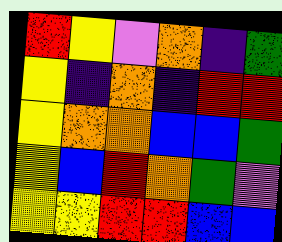[["red", "yellow", "violet", "orange", "indigo", "green"], ["yellow", "indigo", "orange", "indigo", "red", "red"], ["yellow", "orange", "orange", "blue", "blue", "green"], ["yellow", "blue", "red", "orange", "green", "violet"], ["yellow", "yellow", "red", "red", "blue", "blue"]]